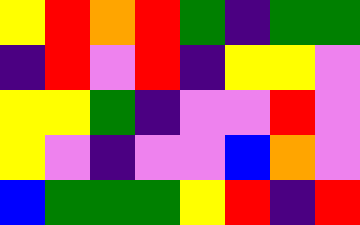[["yellow", "red", "orange", "red", "green", "indigo", "green", "green"], ["indigo", "red", "violet", "red", "indigo", "yellow", "yellow", "violet"], ["yellow", "yellow", "green", "indigo", "violet", "violet", "red", "violet"], ["yellow", "violet", "indigo", "violet", "violet", "blue", "orange", "violet"], ["blue", "green", "green", "green", "yellow", "red", "indigo", "red"]]